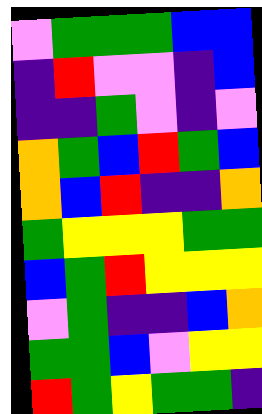[["violet", "green", "green", "green", "blue", "blue"], ["indigo", "red", "violet", "violet", "indigo", "blue"], ["indigo", "indigo", "green", "violet", "indigo", "violet"], ["orange", "green", "blue", "red", "green", "blue"], ["orange", "blue", "red", "indigo", "indigo", "orange"], ["green", "yellow", "yellow", "yellow", "green", "green"], ["blue", "green", "red", "yellow", "yellow", "yellow"], ["violet", "green", "indigo", "indigo", "blue", "orange"], ["green", "green", "blue", "violet", "yellow", "yellow"], ["red", "green", "yellow", "green", "green", "indigo"]]